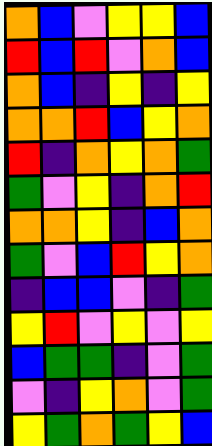[["orange", "blue", "violet", "yellow", "yellow", "blue"], ["red", "blue", "red", "violet", "orange", "blue"], ["orange", "blue", "indigo", "yellow", "indigo", "yellow"], ["orange", "orange", "red", "blue", "yellow", "orange"], ["red", "indigo", "orange", "yellow", "orange", "green"], ["green", "violet", "yellow", "indigo", "orange", "red"], ["orange", "orange", "yellow", "indigo", "blue", "orange"], ["green", "violet", "blue", "red", "yellow", "orange"], ["indigo", "blue", "blue", "violet", "indigo", "green"], ["yellow", "red", "violet", "yellow", "violet", "yellow"], ["blue", "green", "green", "indigo", "violet", "green"], ["violet", "indigo", "yellow", "orange", "violet", "green"], ["yellow", "green", "orange", "green", "yellow", "blue"]]